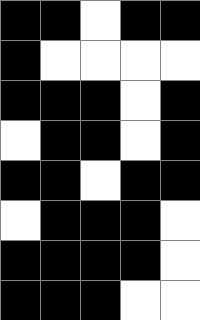[["black", "black", "white", "black", "black"], ["black", "white", "white", "white", "white"], ["black", "black", "black", "white", "black"], ["white", "black", "black", "white", "black"], ["black", "black", "white", "black", "black"], ["white", "black", "black", "black", "white"], ["black", "black", "black", "black", "white"], ["black", "black", "black", "white", "white"]]